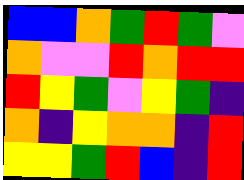[["blue", "blue", "orange", "green", "red", "green", "violet"], ["orange", "violet", "violet", "red", "orange", "red", "red"], ["red", "yellow", "green", "violet", "yellow", "green", "indigo"], ["orange", "indigo", "yellow", "orange", "orange", "indigo", "red"], ["yellow", "yellow", "green", "red", "blue", "indigo", "red"]]